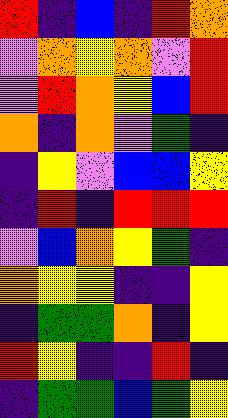[["red", "indigo", "blue", "indigo", "red", "orange"], ["violet", "orange", "yellow", "orange", "violet", "red"], ["violet", "red", "orange", "yellow", "blue", "red"], ["orange", "indigo", "orange", "violet", "green", "indigo"], ["indigo", "yellow", "violet", "blue", "blue", "yellow"], ["indigo", "red", "indigo", "red", "red", "red"], ["violet", "blue", "orange", "yellow", "green", "indigo"], ["orange", "yellow", "yellow", "indigo", "indigo", "yellow"], ["indigo", "green", "green", "orange", "indigo", "yellow"], ["red", "yellow", "indigo", "indigo", "red", "indigo"], ["indigo", "green", "green", "blue", "green", "yellow"]]